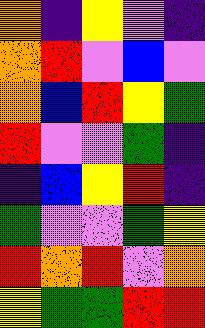[["orange", "indigo", "yellow", "violet", "indigo"], ["orange", "red", "violet", "blue", "violet"], ["orange", "blue", "red", "yellow", "green"], ["red", "violet", "violet", "green", "indigo"], ["indigo", "blue", "yellow", "red", "indigo"], ["green", "violet", "violet", "green", "yellow"], ["red", "orange", "red", "violet", "orange"], ["yellow", "green", "green", "red", "red"]]